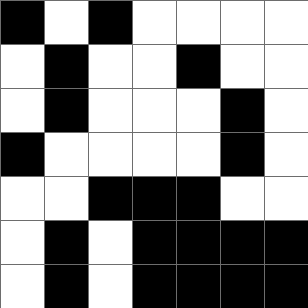[["black", "white", "black", "white", "white", "white", "white"], ["white", "black", "white", "white", "black", "white", "white"], ["white", "black", "white", "white", "white", "black", "white"], ["black", "white", "white", "white", "white", "black", "white"], ["white", "white", "black", "black", "black", "white", "white"], ["white", "black", "white", "black", "black", "black", "black"], ["white", "black", "white", "black", "black", "black", "black"]]